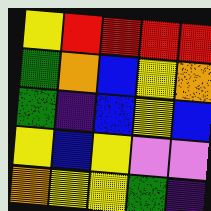[["yellow", "red", "red", "red", "red"], ["green", "orange", "blue", "yellow", "orange"], ["green", "indigo", "blue", "yellow", "blue"], ["yellow", "blue", "yellow", "violet", "violet"], ["orange", "yellow", "yellow", "green", "indigo"]]